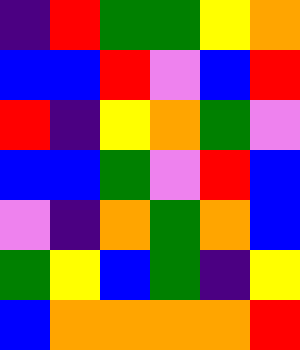[["indigo", "red", "green", "green", "yellow", "orange"], ["blue", "blue", "red", "violet", "blue", "red"], ["red", "indigo", "yellow", "orange", "green", "violet"], ["blue", "blue", "green", "violet", "red", "blue"], ["violet", "indigo", "orange", "green", "orange", "blue"], ["green", "yellow", "blue", "green", "indigo", "yellow"], ["blue", "orange", "orange", "orange", "orange", "red"]]